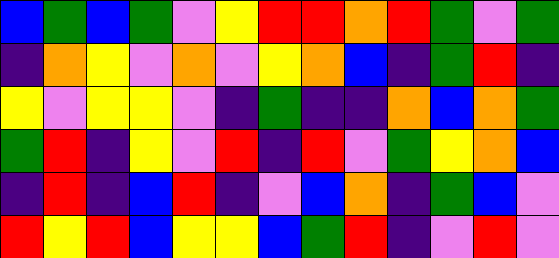[["blue", "green", "blue", "green", "violet", "yellow", "red", "red", "orange", "red", "green", "violet", "green"], ["indigo", "orange", "yellow", "violet", "orange", "violet", "yellow", "orange", "blue", "indigo", "green", "red", "indigo"], ["yellow", "violet", "yellow", "yellow", "violet", "indigo", "green", "indigo", "indigo", "orange", "blue", "orange", "green"], ["green", "red", "indigo", "yellow", "violet", "red", "indigo", "red", "violet", "green", "yellow", "orange", "blue"], ["indigo", "red", "indigo", "blue", "red", "indigo", "violet", "blue", "orange", "indigo", "green", "blue", "violet"], ["red", "yellow", "red", "blue", "yellow", "yellow", "blue", "green", "red", "indigo", "violet", "red", "violet"]]